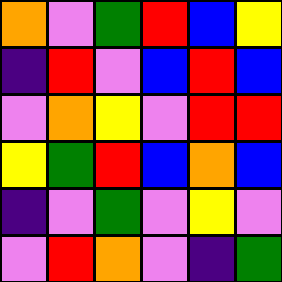[["orange", "violet", "green", "red", "blue", "yellow"], ["indigo", "red", "violet", "blue", "red", "blue"], ["violet", "orange", "yellow", "violet", "red", "red"], ["yellow", "green", "red", "blue", "orange", "blue"], ["indigo", "violet", "green", "violet", "yellow", "violet"], ["violet", "red", "orange", "violet", "indigo", "green"]]